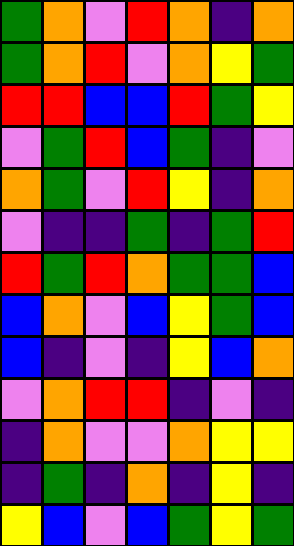[["green", "orange", "violet", "red", "orange", "indigo", "orange"], ["green", "orange", "red", "violet", "orange", "yellow", "green"], ["red", "red", "blue", "blue", "red", "green", "yellow"], ["violet", "green", "red", "blue", "green", "indigo", "violet"], ["orange", "green", "violet", "red", "yellow", "indigo", "orange"], ["violet", "indigo", "indigo", "green", "indigo", "green", "red"], ["red", "green", "red", "orange", "green", "green", "blue"], ["blue", "orange", "violet", "blue", "yellow", "green", "blue"], ["blue", "indigo", "violet", "indigo", "yellow", "blue", "orange"], ["violet", "orange", "red", "red", "indigo", "violet", "indigo"], ["indigo", "orange", "violet", "violet", "orange", "yellow", "yellow"], ["indigo", "green", "indigo", "orange", "indigo", "yellow", "indigo"], ["yellow", "blue", "violet", "blue", "green", "yellow", "green"]]